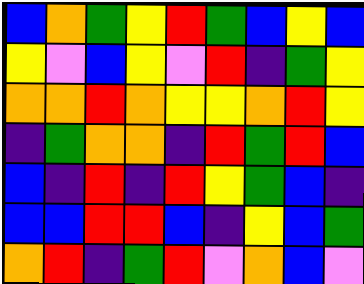[["blue", "orange", "green", "yellow", "red", "green", "blue", "yellow", "blue"], ["yellow", "violet", "blue", "yellow", "violet", "red", "indigo", "green", "yellow"], ["orange", "orange", "red", "orange", "yellow", "yellow", "orange", "red", "yellow"], ["indigo", "green", "orange", "orange", "indigo", "red", "green", "red", "blue"], ["blue", "indigo", "red", "indigo", "red", "yellow", "green", "blue", "indigo"], ["blue", "blue", "red", "red", "blue", "indigo", "yellow", "blue", "green"], ["orange", "red", "indigo", "green", "red", "violet", "orange", "blue", "violet"]]